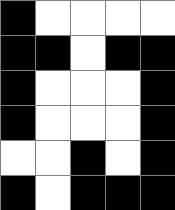[["black", "white", "white", "white", "white"], ["black", "black", "white", "black", "black"], ["black", "white", "white", "white", "black"], ["black", "white", "white", "white", "black"], ["white", "white", "black", "white", "black"], ["black", "white", "black", "black", "black"]]